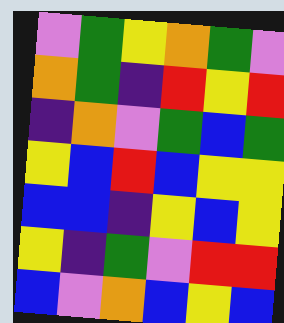[["violet", "green", "yellow", "orange", "green", "violet"], ["orange", "green", "indigo", "red", "yellow", "red"], ["indigo", "orange", "violet", "green", "blue", "green"], ["yellow", "blue", "red", "blue", "yellow", "yellow"], ["blue", "blue", "indigo", "yellow", "blue", "yellow"], ["yellow", "indigo", "green", "violet", "red", "red"], ["blue", "violet", "orange", "blue", "yellow", "blue"]]